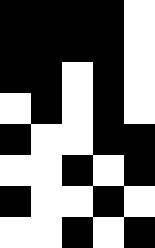[["black", "black", "black", "black", "white"], ["black", "black", "black", "black", "white"], ["black", "black", "white", "black", "white"], ["white", "black", "white", "black", "white"], ["black", "white", "white", "black", "black"], ["white", "white", "black", "white", "black"], ["black", "white", "white", "black", "white"], ["white", "white", "black", "white", "black"]]